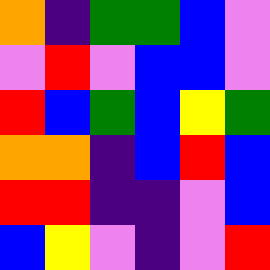[["orange", "indigo", "green", "green", "blue", "violet"], ["violet", "red", "violet", "blue", "blue", "violet"], ["red", "blue", "green", "blue", "yellow", "green"], ["orange", "orange", "indigo", "blue", "red", "blue"], ["red", "red", "indigo", "indigo", "violet", "blue"], ["blue", "yellow", "violet", "indigo", "violet", "red"]]